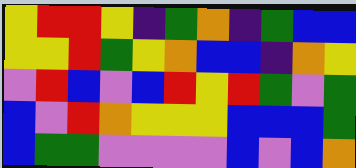[["yellow", "red", "red", "yellow", "indigo", "green", "orange", "indigo", "green", "blue", "blue"], ["yellow", "yellow", "red", "green", "yellow", "orange", "blue", "blue", "indigo", "orange", "yellow"], ["violet", "red", "blue", "violet", "blue", "red", "yellow", "red", "green", "violet", "green"], ["blue", "violet", "red", "orange", "yellow", "yellow", "yellow", "blue", "blue", "blue", "green"], ["blue", "green", "green", "violet", "violet", "violet", "violet", "blue", "violet", "blue", "orange"]]